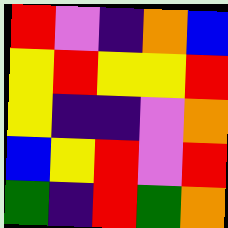[["red", "violet", "indigo", "orange", "blue"], ["yellow", "red", "yellow", "yellow", "red"], ["yellow", "indigo", "indigo", "violet", "orange"], ["blue", "yellow", "red", "violet", "red"], ["green", "indigo", "red", "green", "orange"]]